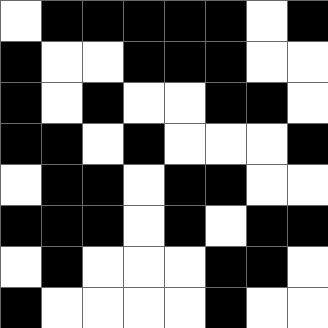[["white", "black", "black", "black", "black", "black", "white", "black"], ["black", "white", "white", "black", "black", "black", "white", "white"], ["black", "white", "black", "white", "white", "black", "black", "white"], ["black", "black", "white", "black", "white", "white", "white", "black"], ["white", "black", "black", "white", "black", "black", "white", "white"], ["black", "black", "black", "white", "black", "white", "black", "black"], ["white", "black", "white", "white", "white", "black", "black", "white"], ["black", "white", "white", "white", "white", "black", "white", "white"]]